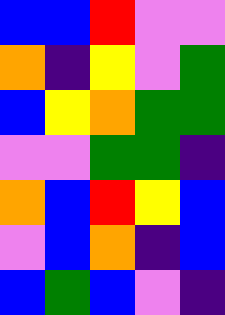[["blue", "blue", "red", "violet", "violet"], ["orange", "indigo", "yellow", "violet", "green"], ["blue", "yellow", "orange", "green", "green"], ["violet", "violet", "green", "green", "indigo"], ["orange", "blue", "red", "yellow", "blue"], ["violet", "blue", "orange", "indigo", "blue"], ["blue", "green", "blue", "violet", "indigo"]]